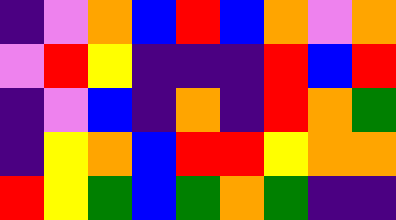[["indigo", "violet", "orange", "blue", "red", "blue", "orange", "violet", "orange"], ["violet", "red", "yellow", "indigo", "indigo", "indigo", "red", "blue", "red"], ["indigo", "violet", "blue", "indigo", "orange", "indigo", "red", "orange", "green"], ["indigo", "yellow", "orange", "blue", "red", "red", "yellow", "orange", "orange"], ["red", "yellow", "green", "blue", "green", "orange", "green", "indigo", "indigo"]]